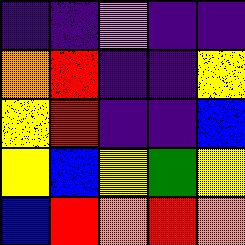[["indigo", "indigo", "violet", "indigo", "indigo"], ["orange", "red", "indigo", "indigo", "yellow"], ["yellow", "red", "indigo", "indigo", "blue"], ["yellow", "blue", "yellow", "green", "yellow"], ["blue", "red", "orange", "red", "orange"]]